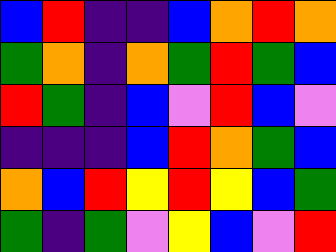[["blue", "red", "indigo", "indigo", "blue", "orange", "red", "orange"], ["green", "orange", "indigo", "orange", "green", "red", "green", "blue"], ["red", "green", "indigo", "blue", "violet", "red", "blue", "violet"], ["indigo", "indigo", "indigo", "blue", "red", "orange", "green", "blue"], ["orange", "blue", "red", "yellow", "red", "yellow", "blue", "green"], ["green", "indigo", "green", "violet", "yellow", "blue", "violet", "red"]]